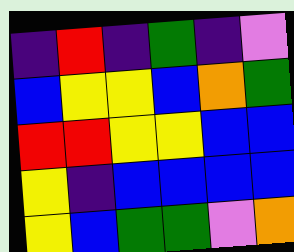[["indigo", "red", "indigo", "green", "indigo", "violet"], ["blue", "yellow", "yellow", "blue", "orange", "green"], ["red", "red", "yellow", "yellow", "blue", "blue"], ["yellow", "indigo", "blue", "blue", "blue", "blue"], ["yellow", "blue", "green", "green", "violet", "orange"]]